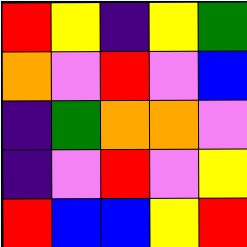[["red", "yellow", "indigo", "yellow", "green"], ["orange", "violet", "red", "violet", "blue"], ["indigo", "green", "orange", "orange", "violet"], ["indigo", "violet", "red", "violet", "yellow"], ["red", "blue", "blue", "yellow", "red"]]